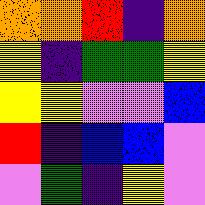[["orange", "orange", "red", "indigo", "orange"], ["yellow", "indigo", "green", "green", "yellow"], ["yellow", "yellow", "violet", "violet", "blue"], ["red", "indigo", "blue", "blue", "violet"], ["violet", "green", "indigo", "yellow", "violet"]]